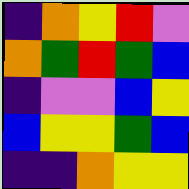[["indigo", "orange", "yellow", "red", "violet"], ["orange", "green", "red", "green", "blue"], ["indigo", "violet", "violet", "blue", "yellow"], ["blue", "yellow", "yellow", "green", "blue"], ["indigo", "indigo", "orange", "yellow", "yellow"]]